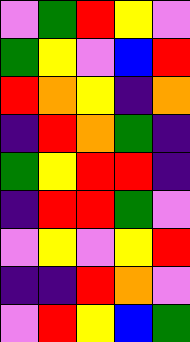[["violet", "green", "red", "yellow", "violet"], ["green", "yellow", "violet", "blue", "red"], ["red", "orange", "yellow", "indigo", "orange"], ["indigo", "red", "orange", "green", "indigo"], ["green", "yellow", "red", "red", "indigo"], ["indigo", "red", "red", "green", "violet"], ["violet", "yellow", "violet", "yellow", "red"], ["indigo", "indigo", "red", "orange", "violet"], ["violet", "red", "yellow", "blue", "green"]]